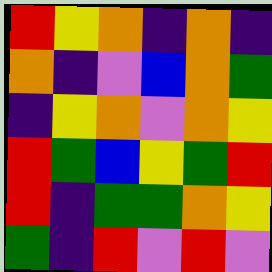[["red", "yellow", "orange", "indigo", "orange", "indigo"], ["orange", "indigo", "violet", "blue", "orange", "green"], ["indigo", "yellow", "orange", "violet", "orange", "yellow"], ["red", "green", "blue", "yellow", "green", "red"], ["red", "indigo", "green", "green", "orange", "yellow"], ["green", "indigo", "red", "violet", "red", "violet"]]